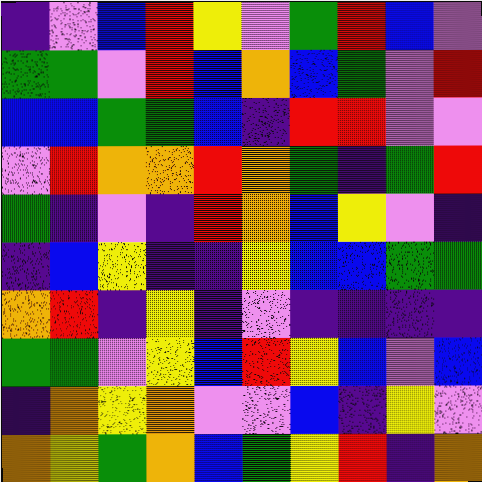[["indigo", "violet", "blue", "red", "yellow", "violet", "green", "red", "blue", "violet"], ["green", "green", "violet", "red", "blue", "orange", "blue", "green", "violet", "red"], ["blue", "blue", "green", "green", "blue", "indigo", "red", "red", "violet", "violet"], ["violet", "red", "orange", "orange", "red", "orange", "green", "indigo", "green", "red"], ["green", "indigo", "violet", "indigo", "red", "orange", "blue", "yellow", "violet", "indigo"], ["indigo", "blue", "yellow", "indigo", "indigo", "yellow", "blue", "blue", "green", "green"], ["orange", "red", "indigo", "yellow", "indigo", "violet", "indigo", "indigo", "indigo", "indigo"], ["green", "green", "violet", "yellow", "blue", "red", "yellow", "blue", "violet", "blue"], ["indigo", "orange", "yellow", "orange", "violet", "violet", "blue", "indigo", "yellow", "violet"], ["orange", "yellow", "green", "orange", "blue", "green", "yellow", "red", "indigo", "orange"]]